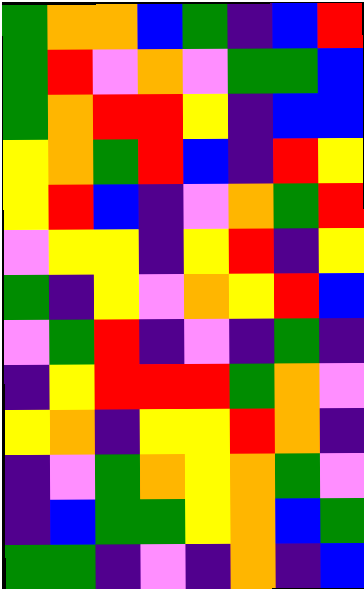[["green", "orange", "orange", "blue", "green", "indigo", "blue", "red"], ["green", "red", "violet", "orange", "violet", "green", "green", "blue"], ["green", "orange", "red", "red", "yellow", "indigo", "blue", "blue"], ["yellow", "orange", "green", "red", "blue", "indigo", "red", "yellow"], ["yellow", "red", "blue", "indigo", "violet", "orange", "green", "red"], ["violet", "yellow", "yellow", "indigo", "yellow", "red", "indigo", "yellow"], ["green", "indigo", "yellow", "violet", "orange", "yellow", "red", "blue"], ["violet", "green", "red", "indigo", "violet", "indigo", "green", "indigo"], ["indigo", "yellow", "red", "red", "red", "green", "orange", "violet"], ["yellow", "orange", "indigo", "yellow", "yellow", "red", "orange", "indigo"], ["indigo", "violet", "green", "orange", "yellow", "orange", "green", "violet"], ["indigo", "blue", "green", "green", "yellow", "orange", "blue", "green"], ["green", "green", "indigo", "violet", "indigo", "orange", "indigo", "blue"]]